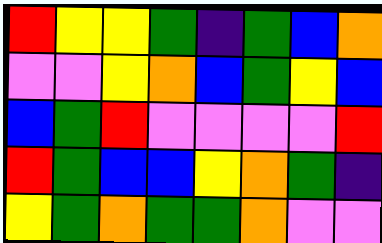[["red", "yellow", "yellow", "green", "indigo", "green", "blue", "orange"], ["violet", "violet", "yellow", "orange", "blue", "green", "yellow", "blue"], ["blue", "green", "red", "violet", "violet", "violet", "violet", "red"], ["red", "green", "blue", "blue", "yellow", "orange", "green", "indigo"], ["yellow", "green", "orange", "green", "green", "orange", "violet", "violet"]]